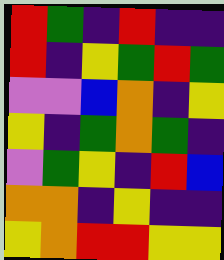[["red", "green", "indigo", "red", "indigo", "indigo"], ["red", "indigo", "yellow", "green", "red", "green"], ["violet", "violet", "blue", "orange", "indigo", "yellow"], ["yellow", "indigo", "green", "orange", "green", "indigo"], ["violet", "green", "yellow", "indigo", "red", "blue"], ["orange", "orange", "indigo", "yellow", "indigo", "indigo"], ["yellow", "orange", "red", "red", "yellow", "yellow"]]